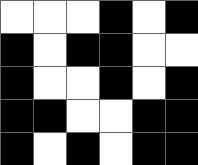[["white", "white", "white", "black", "white", "black"], ["black", "white", "black", "black", "white", "white"], ["black", "white", "white", "black", "white", "black"], ["black", "black", "white", "white", "black", "black"], ["black", "white", "black", "white", "black", "black"]]